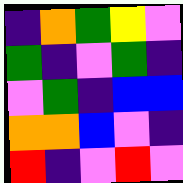[["indigo", "orange", "green", "yellow", "violet"], ["green", "indigo", "violet", "green", "indigo"], ["violet", "green", "indigo", "blue", "blue"], ["orange", "orange", "blue", "violet", "indigo"], ["red", "indigo", "violet", "red", "violet"]]